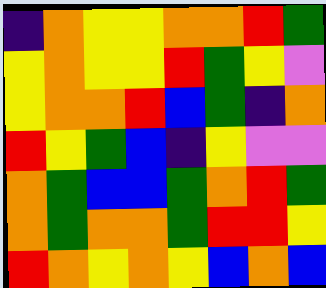[["indigo", "orange", "yellow", "yellow", "orange", "orange", "red", "green"], ["yellow", "orange", "yellow", "yellow", "red", "green", "yellow", "violet"], ["yellow", "orange", "orange", "red", "blue", "green", "indigo", "orange"], ["red", "yellow", "green", "blue", "indigo", "yellow", "violet", "violet"], ["orange", "green", "blue", "blue", "green", "orange", "red", "green"], ["orange", "green", "orange", "orange", "green", "red", "red", "yellow"], ["red", "orange", "yellow", "orange", "yellow", "blue", "orange", "blue"]]